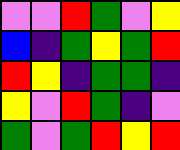[["violet", "violet", "red", "green", "violet", "yellow"], ["blue", "indigo", "green", "yellow", "green", "red"], ["red", "yellow", "indigo", "green", "green", "indigo"], ["yellow", "violet", "red", "green", "indigo", "violet"], ["green", "violet", "green", "red", "yellow", "red"]]